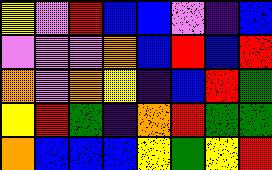[["yellow", "violet", "red", "blue", "blue", "violet", "indigo", "blue"], ["violet", "violet", "violet", "orange", "blue", "red", "blue", "red"], ["orange", "violet", "orange", "yellow", "indigo", "blue", "red", "green"], ["yellow", "red", "green", "indigo", "orange", "red", "green", "green"], ["orange", "blue", "blue", "blue", "yellow", "green", "yellow", "red"]]